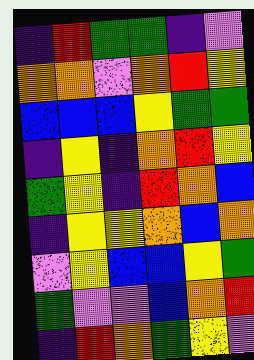[["indigo", "red", "green", "green", "indigo", "violet"], ["orange", "orange", "violet", "orange", "red", "yellow"], ["blue", "blue", "blue", "yellow", "green", "green"], ["indigo", "yellow", "indigo", "orange", "red", "yellow"], ["green", "yellow", "indigo", "red", "orange", "blue"], ["indigo", "yellow", "yellow", "orange", "blue", "orange"], ["violet", "yellow", "blue", "blue", "yellow", "green"], ["green", "violet", "violet", "blue", "orange", "red"], ["indigo", "red", "orange", "green", "yellow", "violet"]]